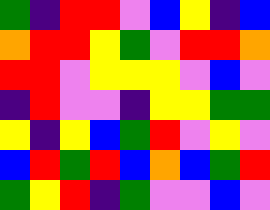[["green", "indigo", "red", "red", "violet", "blue", "yellow", "indigo", "blue"], ["orange", "red", "red", "yellow", "green", "violet", "red", "red", "orange"], ["red", "red", "violet", "yellow", "yellow", "yellow", "violet", "blue", "violet"], ["indigo", "red", "violet", "violet", "indigo", "yellow", "yellow", "green", "green"], ["yellow", "indigo", "yellow", "blue", "green", "red", "violet", "yellow", "violet"], ["blue", "red", "green", "red", "blue", "orange", "blue", "green", "red"], ["green", "yellow", "red", "indigo", "green", "violet", "violet", "blue", "violet"]]